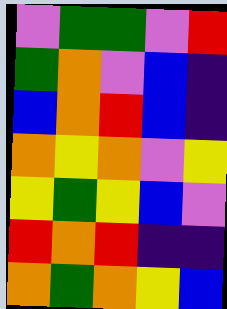[["violet", "green", "green", "violet", "red"], ["green", "orange", "violet", "blue", "indigo"], ["blue", "orange", "red", "blue", "indigo"], ["orange", "yellow", "orange", "violet", "yellow"], ["yellow", "green", "yellow", "blue", "violet"], ["red", "orange", "red", "indigo", "indigo"], ["orange", "green", "orange", "yellow", "blue"]]